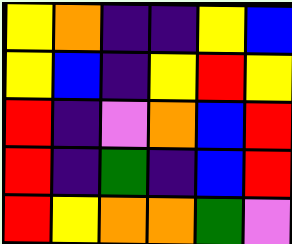[["yellow", "orange", "indigo", "indigo", "yellow", "blue"], ["yellow", "blue", "indigo", "yellow", "red", "yellow"], ["red", "indigo", "violet", "orange", "blue", "red"], ["red", "indigo", "green", "indigo", "blue", "red"], ["red", "yellow", "orange", "orange", "green", "violet"]]